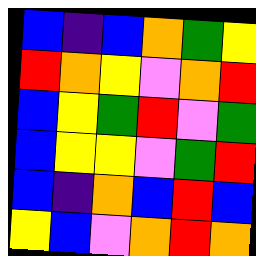[["blue", "indigo", "blue", "orange", "green", "yellow"], ["red", "orange", "yellow", "violet", "orange", "red"], ["blue", "yellow", "green", "red", "violet", "green"], ["blue", "yellow", "yellow", "violet", "green", "red"], ["blue", "indigo", "orange", "blue", "red", "blue"], ["yellow", "blue", "violet", "orange", "red", "orange"]]